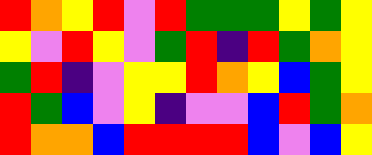[["red", "orange", "yellow", "red", "violet", "red", "green", "green", "green", "yellow", "green", "yellow"], ["yellow", "violet", "red", "yellow", "violet", "green", "red", "indigo", "red", "green", "orange", "yellow"], ["green", "red", "indigo", "violet", "yellow", "yellow", "red", "orange", "yellow", "blue", "green", "yellow"], ["red", "green", "blue", "violet", "yellow", "indigo", "violet", "violet", "blue", "red", "green", "orange"], ["red", "orange", "orange", "blue", "red", "red", "red", "red", "blue", "violet", "blue", "yellow"]]